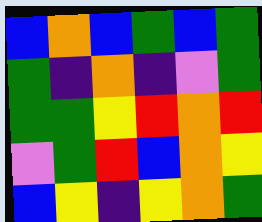[["blue", "orange", "blue", "green", "blue", "green"], ["green", "indigo", "orange", "indigo", "violet", "green"], ["green", "green", "yellow", "red", "orange", "red"], ["violet", "green", "red", "blue", "orange", "yellow"], ["blue", "yellow", "indigo", "yellow", "orange", "green"]]